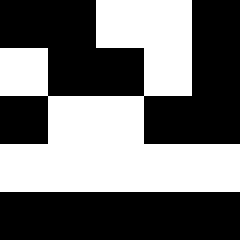[["black", "black", "white", "white", "black"], ["white", "black", "black", "white", "black"], ["black", "white", "white", "black", "black"], ["white", "white", "white", "white", "white"], ["black", "black", "black", "black", "black"]]